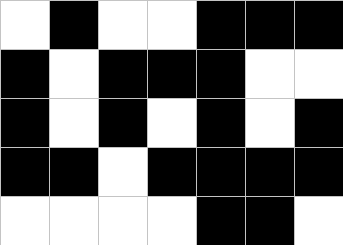[["white", "black", "white", "white", "black", "black", "black"], ["black", "white", "black", "black", "black", "white", "white"], ["black", "white", "black", "white", "black", "white", "black"], ["black", "black", "white", "black", "black", "black", "black"], ["white", "white", "white", "white", "black", "black", "white"]]